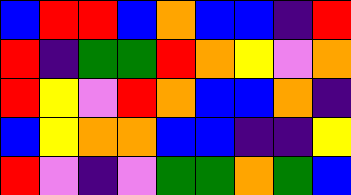[["blue", "red", "red", "blue", "orange", "blue", "blue", "indigo", "red"], ["red", "indigo", "green", "green", "red", "orange", "yellow", "violet", "orange"], ["red", "yellow", "violet", "red", "orange", "blue", "blue", "orange", "indigo"], ["blue", "yellow", "orange", "orange", "blue", "blue", "indigo", "indigo", "yellow"], ["red", "violet", "indigo", "violet", "green", "green", "orange", "green", "blue"]]